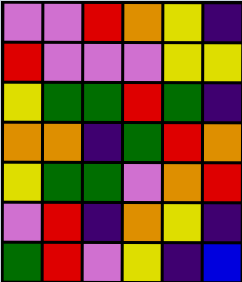[["violet", "violet", "red", "orange", "yellow", "indigo"], ["red", "violet", "violet", "violet", "yellow", "yellow"], ["yellow", "green", "green", "red", "green", "indigo"], ["orange", "orange", "indigo", "green", "red", "orange"], ["yellow", "green", "green", "violet", "orange", "red"], ["violet", "red", "indigo", "orange", "yellow", "indigo"], ["green", "red", "violet", "yellow", "indigo", "blue"]]